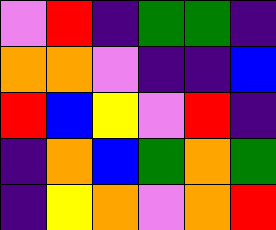[["violet", "red", "indigo", "green", "green", "indigo"], ["orange", "orange", "violet", "indigo", "indigo", "blue"], ["red", "blue", "yellow", "violet", "red", "indigo"], ["indigo", "orange", "blue", "green", "orange", "green"], ["indigo", "yellow", "orange", "violet", "orange", "red"]]